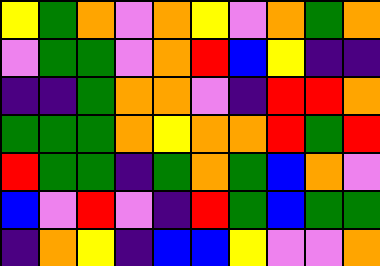[["yellow", "green", "orange", "violet", "orange", "yellow", "violet", "orange", "green", "orange"], ["violet", "green", "green", "violet", "orange", "red", "blue", "yellow", "indigo", "indigo"], ["indigo", "indigo", "green", "orange", "orange", "violet", "indigo", "red", "red", "orange"], ["green", "green", "green", "orange", "yellow", "orange", "orange", "red", "green", "red"], ["red", "green", "green", "indigo", "green", "orange", "green", "blue", "orange", "violet"], ["blue", "violet", "red", "violet", "indigo", "red", "green", "blue", "green", "green"], ["indigo", "orange", "yellow", "indigo", "blue", "blue", "yellow", "violet", "violet", "orange"]]